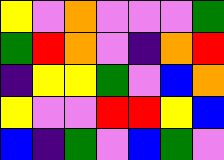[["yellow", "violet", "orange", "violet", "violet", "violet", "green"], ["green", "red", "orange", "violet", "indigo", "orange", "red"], ["indigo", "yellow", "yellow", "green", "violet", "blue", "orange"], ["yellow", "violet", "violet", "red", "red", "yellow", "blue"], ["blue", "indigo", "green", "violet", "blue", "green", "violet"]]